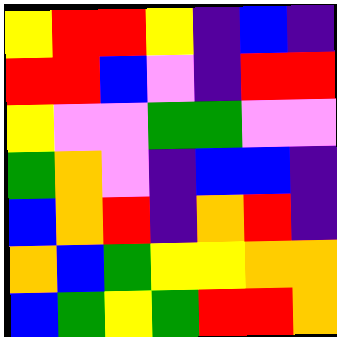[["yellow", "red", "red", "yellow", "indigo", "blue", "indigo"], ["red", "red", "blue", "violet", "indigo", "red", "red"], ["yellow", "violet", "violet", "green", "green", "violet", "violet"], ["green", "orange", "violet", "indigo", "blue", "blue", "indigo"], ["blue", "orange", "red", "indigo", "orange", "red", "indigo"], ["orange", "blue", "green", "yellow", "yellow", "orange", "orange"], ["blue", "green", "yellow", "green", "red", "red", "orange"]]